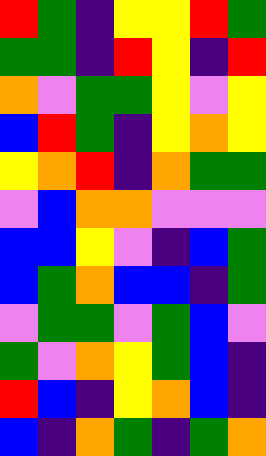[["red", "green", "indigo", "yellow", "yellow", "red", "green"], ["green", "green", "indigo", "red", "yellow", "indigo", "red"], ["orange", "violet", "green", "green", "yellow", "violet", "yellow"], ["blue", "red", "green", "indigo", "yellow", "orange", "yellow"], ["yellow", "orange", "red", "indigo", "orange", "green", "green"], ["violet", "blue", "orange", "orange", "violet", "violet", "violet"], ["blue", "blue", "yellow", "violet", "indigo", "blue", "green"], ["blue", "green", "orange", "blue", "blue", "indigo", "green"], ["violet", "green", "green", "violet", "green", "blue", "violet"], ["green", "violet", "orange", "yellow", "green", "blue", "indigo"], ["red", "blue", "indigo", "yellow", "orange", "blue", "indigo"], ["blue", "indigo", "orange", "green", "indigo", "green", "orange"]]